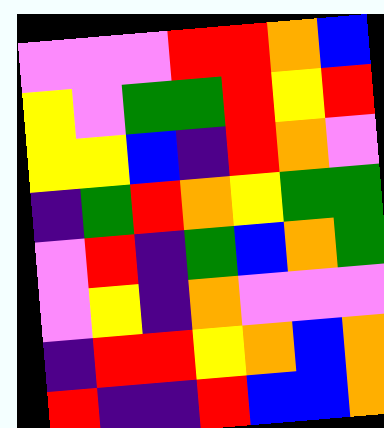[["violet", "violet", "violet", "red", "red", "orange", "blue"], ["yellow", "violet", "green", "green", "red", "yellow", "red"], ["yellow", "yellow", "blue", "indigo", "red", "orange", "violet"], ["indigo", "green", "red", "orange", "yellow", "green", "green"], ["violet", "red", "indigo", "green", "blue", "orange", "green"], ["violet", "yellow", "indigo", "orange", "violet", "violet", "violet"], ["indigo", "red", "red", "yellow", "orange", "blue", "orange"], ["red", "indigo", "indigo", "red", "blue", "blue", "orange"]]